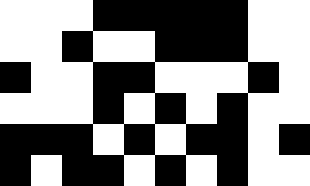[["white", "white", "white", "black", "black", "black", "black", "black", "white", "white"], ["white", "white", "black", "white", "white", "black", "black", "black", "white", "white"], ["black", "white", "white", "black", "black", "white", "white", "white", "black", "white"], ["white", "white", "white", "black", "white", "black", "white", "black", "white", "white"], ["black", "black", "black", "white", "black", "white", "black", "black", "white", "black"], ["black", "white", "black", "black", "white", "black", "white", "black", "white", "white"]]